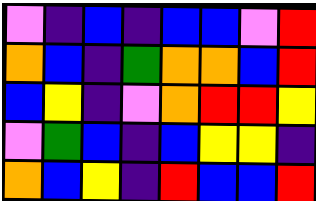[["violet", "indigo", "blue", "indigo", "blue", "blue", "violet", "red"], ["orange", "blue", "indigo", "green", "orange", "orange", "blue", "red"], ["blue", "yellow", "indigo", "violet", "orange", "red", "red", "yellow"], ["violet", "green", "blue", "indigo", "blue", "yellow", "yellow", "indigo"], ["orange", "blue", "yellow", "indigo", "red", "blue", "blue", "red"]]